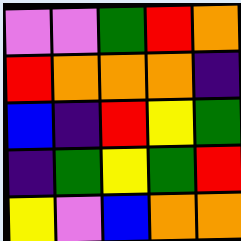[["violet", "violet", "green", "red", "orange"], ["red", "orange", "orange", "orange", "indigo"], ["blue", "indigo", "red", "yellow", "green"], ["indigo", "green", "yellow", "green", "red"], ["yellow", "violet", "blue", "orange", "orange"]]